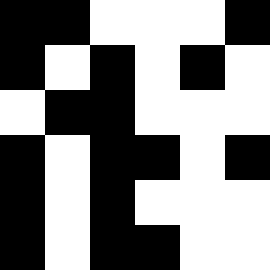[["black", "black", "white", "white", "white", "black"], ["black", "white", "black", "white", "black", "white"], ["white", "black", "black", "white", "white", "white"], ["black", "white", "black", "black", "white", "black"], ["black", "white", "black", "white", "white", "white"], ["black", "white", "black", "black", "white", "white"]]